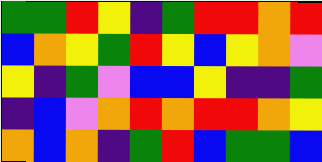[["green", "green", "red", "yellow", "indigo", "green", "red", "red", "orange", "red"], ["blue", "orange", "yellow", "green", "red", "yellow", "blue", "yellow", "orange", "violet"], ["yellow", "indigo", "green", "violet", "blue", "blue", "yellow", "indigo", "indigo", "green"], ["indigo", "blue", "violet", "orange", "red", "orange", "red", "red", "orange", "yellow"], ["orange", "blue", "orange", "indigo", "green", "red", "blue", "green", "green", "blue"]]